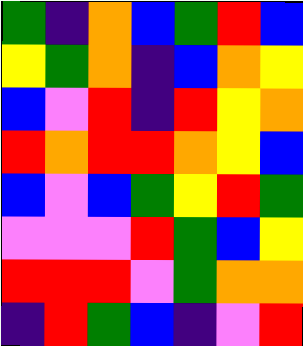[["green", "indigo", "orange", "blue", "green", "red", "blue"], ["yellow", "green", "orange", "indigo", "blue", "orange", "yellow"], ["blue", "violet", "red", "indigo", "red", "yellow", "orange"], ["red", "orange", "red", "red", "orange", "yellow", "blue"], ["blue", "violet", "blue", "green", "yellow", "red", "green"], ["violet", "violet", "violet", "red", "green", "blue", "yellow"], ["red", "red", "red", "violet", "green", "orange", "orange"], ["indigo", "red", "green", "blue", "indigo", "violet", "red"]]